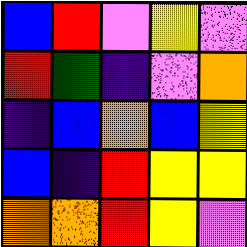[["blue", "red", "violet", "yellow", "violet"], ["red", "green", "indigo", "violet", "orange"], ["indigo", "blue", "orange", "blue", "yellow"], ["blue", "indigo", "red", "yellow", "yellow"], ["orange", "orange", "red", "yellow", "violet"]]